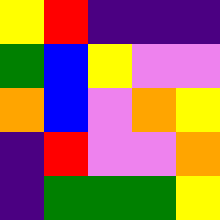[["yellow", "red", "indigo", "indigo", "indigo"], ["green", "blue", "yellow", "violet", "violet"], ["orange", "blue", "violet", "orange", "yellow"], ["indigo", "red", "violet", "violet", "orange"], ["indigo", "green", "green", "green", "yellow"]]